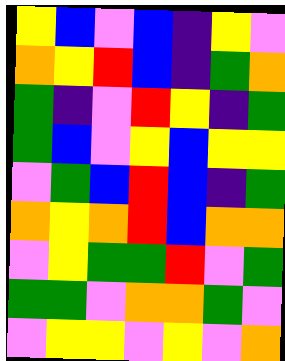[["yellow", "blue", "violet", "blue", "indigo", "yellow", "violet"], ["orange", "yellow", "red", "blue", "indigo", "green", "orange"], ["green", "indigo", "violet", "red", "yellow", "indigo", "green"], ["green", "blue", "violet", "yellow", "blue", "yellow", "yellow"], ["violet", "green", "blue", "red", "blue", "indigo", "green"], ["orange", "yellow", "orange", "red", "blue", "orange", "orange"], ["violet", "yellow", "green", "green", "red", "violet", "green"], ["green", "green", "violet", "orange", "orange", "green", "violet"], ["violet", "yellow", "yellow", "violet", "yellow", "violet", "orange"]]